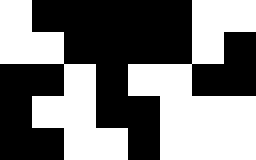[["white", "black", "black", "black", "black", "black", "white", "white"], ["white", "white", "black", "black", "black", "black", "white", "black"], ["black", "black", "white", "black", "white", "white", "black", "black"], ["black", "white", "white", "black", "black", "white", "white", "white"], ["black", "black", "white", "white", "black", "white", "white", "white"]]